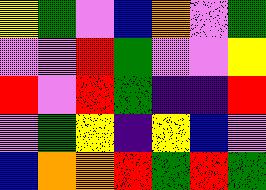[["yellow", "green", "violet", "blue", "orange", "violet", "green"], ["violet", "violet", "red", "green", "violet", "violet", "yellow"], ["red", "violet", "red", "green", "indigo", "indigo", "red"], ["violet", "green", "yellow", "indigo", "yellow", "blue", "violet"], ["blue", "orange", "orange", "red", "green", "red", "green"]]